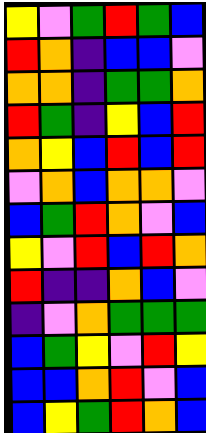[["yellow", "violet", "green", "red", "green", "blue"], ["red", "orange", "indigo", "blue", "blue", "violet"], ["orange", "orange", "indigo", "green", "green", "orange"], ["red", "green", "indigo", "yellow", "blue", "red"], ["orange", "yellow", "blue", "red", "blue", "red"], ["violet", "orange", "blue", "orange", "orange", "violet"], ["blue", "green", "red", "orange", "violet", "blue"], ["yellow", "violet", "red", "blue", "red", "orange"], ["red", "indigo", "indigo", "orange", "blue", "violet"], ["indigo", "violet", "orange", "green", "green", "green"], ["blue", "green", "yellow", "violet", "red", "yellow"], ["blue", "blue", "orange", "red", "violet", "blue"], ["blue", "yellow", "green", "red", "orange", "blue"]]